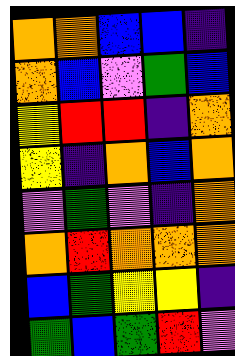[["orange", "orange", "blue", "blue", "indigo"], ["orange", "blue", "violet", "green", "blue"], ["yellow", "red", "red", "indigo", "orange"], ["yellow", "indigo", "orange", "blue", "orange"], ["violet", "green", "violet", "indigo", "orange"], ["orange", "red", "orange", "orange", "orange"], ["blue", "green", "yellow", "yellow", "indigo"], ["green", "blue", "green", "red", "violet"]]